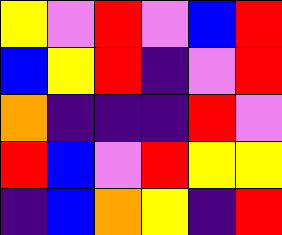[["yellow", "violet", "red", "violet", "blue", "red"], ["blue", "yellow", "red", "indigo", "violet", "red"], ["orange", "indigo", "indigo", "indigo", "red", "violet"], ["red", "blue", "violet", "red", "yellow", "yellow"], ["indigo", "blue", "orange", "yellow", "indigo", "red"]]